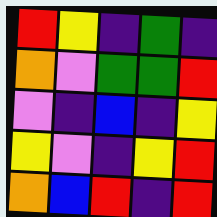[["red", "yellow", "indigo", "green", "indigo"], ["orange", "violet", "green", "green", "red"], ["violet", "indigo", "blue", "indigo", "yellow"], ["yellow", "violet", "indigo", "yellow", "red"], ["orange", "blue", "red", "indigo", "red"]]